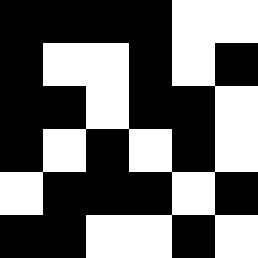[["black", "black", "black", "black", "white", "white"], ["black", "white", "white", "black", "white", "black"], ["black", "black", "white", "black", "black", "white"], ["black", "white", "black", "white", "black", "white"], ["white", "black", "black", "black", "white", "black"], ["black", "black", "white", "white", "black", "white"]]